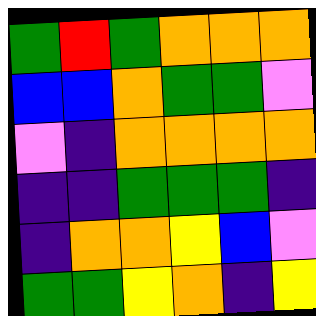[["green", "red", "green", "orange", "orange", "orange"], ["blue", "blue", "orange", "green", "green", "violet"], ["violet", "indigo", "orange", "orange", "orange", "orange"], ["indigo", "indigo", "green", "green", "green", "indigo"], ["indigo", "orange", "orange", "yellow", "blue", "violet"], ["green", "green", "yellow", "orange", "indigo", "yellow"]]